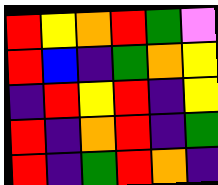[["red", "yellow", "orange", "red", "green", "violet"], ["red", "blue", "indigo", "green", "orange", "yellow"], ["indigo", "red", "yellow", "red", "indigo", "yellow"], ["red", "indigo", "orange", "red", "indigo", "green"], ["red", "indigo", "green", "red", "orange", "indigo"]]